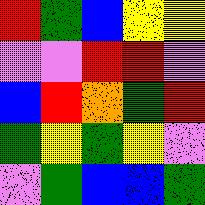[["red", "green", "blue", "yellow", "yellow"], ["violet", "violet", "red", "red", "violet"], ["blue", "red", "orange", "green", "red"], ["green", "yellow", "green", "yellow", "violet"], ["violet", "green", "blue", "blue", "green"]]